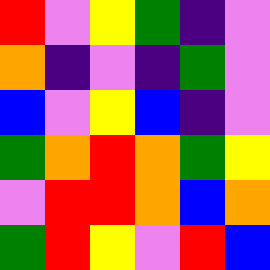[["red", "violet", "yellow", "green", "indigo", "violet"], ["orange", "indigo", "violet", "indigo", "green", "violet"], ["blue", "violet", "yellow", "blue", "indigo", "violet"], ["green", "orange", "red", "orange", "green", "yellow"], ["violet", "red", "red", "orange", "blue", "orange"], ["green", "red", "yellow", "violet", "red", "blue"]]